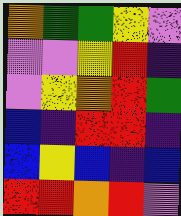[["orange", "green", "green", "yellow", "violet"], ["violet", "violet", "yellow", "red", "indigo"], ["violet", "yellow", "orange", "red", "green"], ["blue", "indigo", "red", "red", "indigo"], ["blue", "yellow", "blue", "indigo", "blue"], ["red", "red", "orange", "red", "violet"]]